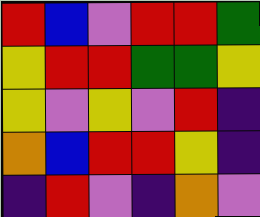[["red", "blue", "violet", "red", "red", "green"], ["yellow", "red", "red", "green", "green", "yellow"], ["yellow", "violet", "yellow", "violet", "red", "indigo"], ["orange", "blue", "red", "red", "yellow", "indigo"], ["indigo", "red", "violet", "indigo", "orange", "violet"]]